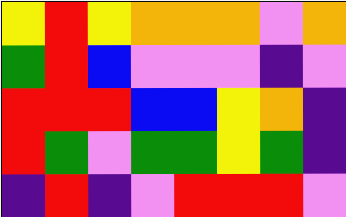[["yellow", "red", "yellow", "orange", "orange", "orange", "violet", "orange"], ["green", "red", "blue", "violet", "violet", "violet", "indigo", "violet"], ["red", "red", "red", "blue", "blue", "yellow", "orange", "indigo"], ["red", "green", "violet", "green", "green", "yellow", "green", "indigo"], ["indigo", "red", "indigo", "violet", "red", "red", "red", "violet"]]